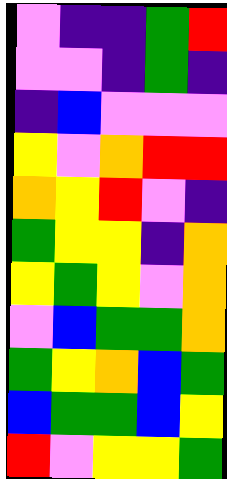[["violet", "indigo", "indigo", "green", "red"], ["violet", "violet", "indigo", "green", "indigo"], ["indigo", "blue", "violet", "violet", "violet"], ["yellow", "violet", "orange", "red", "red"], ["orange", "yellow", "red", "violet", "indigo"], ["green", "yellow", "yellow", "indigo", "orange"], ["yellow", "green", "yellow", "violet", "orange"], ["violet", "blue", "green", "green", "orange"], ["green", "yellow", "orange", "blue", "green"], ["blue", "green", "green", "blue", "yellow"], ["red", "violet", "yellow", "yellow", "green"]]